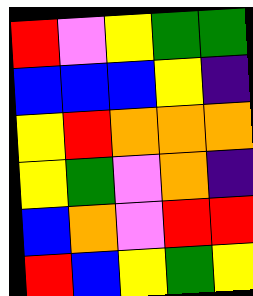[["red", "violet", "yellow", "green", "green"], ["blue", "blue", "blue", "yellow", "indigo"], ["yellow", "red", "orange", "orange", "orange"], ["yellow", "green", "violet", "orange", "indigo"], ["blue", "orange", "violet", "red", "red"], ["red", "blue", "yellow", "green", "yellow"]]